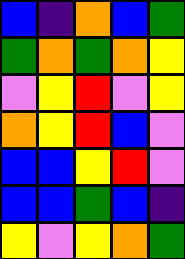[["blue", "indigo", "orange", "blue", "green"], ["green", "orange", "green", "orange", "yellow"], ["violet", "yellow", "red", "violet", "yellow"], ["orange", "yellow", "red", "blue", "violet"], ["blue", "blue", "yellow", "red", "violet"], ["blue", "blue", "green", "blue", "indigo"], ["yellow", "violet", "yellow", "orange", "green"]]